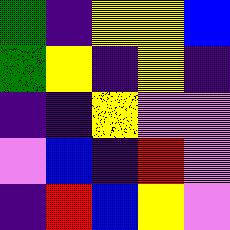[["green", "indigo", "yellow", "yellow", "blue"], ["green", "yellow", "indigo", "yellow", "indigo"], ["indigo", "indigo", "yellow", "violet", "violet"], ["violet", "blue", "indigo", "red", "violet"], ["indigo", "red", "blue", "yellow", "violet"]]